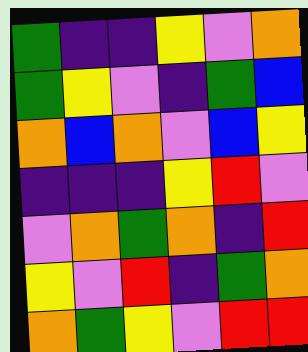[["green", "indigo", "indigo", "yellow", "violet", "orange"], ["green", "yellow", "violet", "indigo", "green", "blue"], ["orange", "blue", "orange", "violet", "blue", "yellow"], ["indigo", "indigo", "indigo", "yellow", "red", "violet"], ["violet", "orange", "green", "orange", "indigo", "red"], ["yellow", "violet", "red", "indigo", "green", "orange"], ["orange", "green", "yellow", "violet", "red", "red"]]